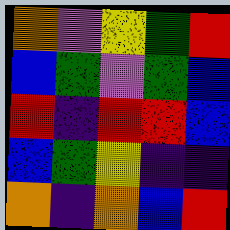[["orange", "violet", "yellow", "green", "red"], ["blue", "green", "violet", "green", "blue"], ["red", "indigo", "red", "red", "blue"], ["blue", "green", "yellow", "indigo", "indigo"], ["orange", "indigo", "orange", "blue", "red"]]